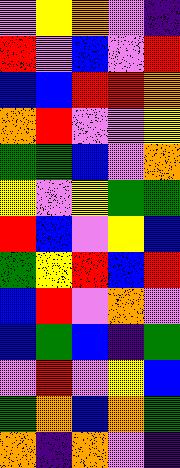[["violet", "yellow", "orange", "violet", "indigo"], ["red", "violet", "blue", "violet", "red"], ["blue", "blue", "red", "red", "orange"], ["orange", "red", "violet", "violet", "yellow"], ["green", "green", "blue", "violet", "orange"], ["yellow", "violet", "yellow", "green", "green"], ["red", "blue", "violet", "yellow", "blue"], ["green", "yellow", "red", "blue", "red"], ["blue", "red", "violet", "orange", "violet"], ["blue", "green", "blue", "indigo", "green"], ["violet", "red", "violet", "yellow", "blue"], ["green", "orange", "blue", "orange", "green"], ["orange", "indigo", "orange", "violet", "indigo"]]